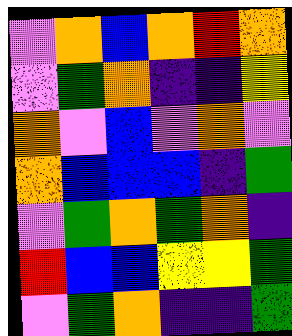[["violet", "orange", "blue", "orange", "red", "orange"], ["violet", "green", "orange", "indigo", "indigo", "yellow"], ["orange", "violet", "blue", "violet", "orange", "violet"], ["orange", "blue", "blue", "blue", "indigo", "green"], ["violet", "green", "orange", "green", "orange", "indigo"], ["red", "blue", "blue", "yellow", "yellow", "green"], ["violet", "green", "orange", "indigo", "indigo", "green"]]